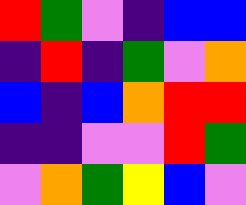[["red", "green", "violet", "indigo", "blue", "blue"], ["indigo", "red", "indigo", "green", "violet", "orange"], ["blue", "indigo", "blue", "orange", "red", "red"], ["indigo", "indigo", "violet", "violet", "red", "green"], ["violet", "orange", "green", "yellow", "blue", "violet"]]